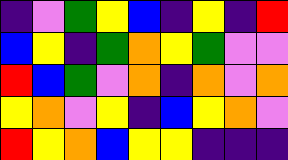[["indigo", "violet", "green", "yellow", "blue", "indigo", "yellow", "indigo", "red"], ["blue", "yellow", "indigo", "green", "orange", "yellow", "green", "violet", "violet"], ["red", "blue", "green", "violet", "orange", "indigo", "orange", "violet", "orange"], ["yellow", "orange", "violet", "yellow", "indigo", "blue", "yellow", "orange", "violet"], ["red", "yellow", "orange", "blue", "yellow", "yellow", "indigo", "indigo", "indigo"]]